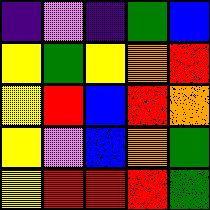[["indigo", "violet", "indigo", "green", "blue"], ["yellow", "green", "yellow", "orange", "red"], ["yellow", "red", "blue", "red", "orange"], ["yellow", "violet", "blue", "orange", "green"], ["yellow", "red", "red", "red", "green"]]